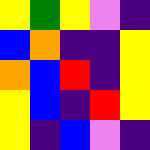[["yellow", "green", "yellow", "violet", "indigo"], ["blue", "orange", "indigo", "indigo", "yellow"], ["orange", "blue", "red", "indigo", "yellow"], ["yellow", "blue", "indigo", "red", "yellow"], ["yellow", "indigo", "blue", "violet", "indigo"]]